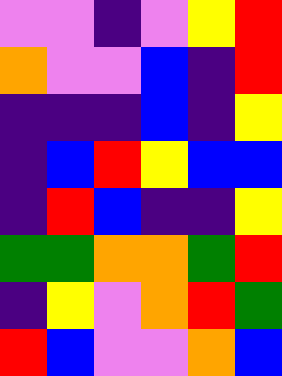[["violet", "violet", "indigo", "violet", "yellow", "red"], ["orange", "violet", "violet", "blue", "indigo", "red"], ["indigo", "indigo", "indigo", "blue", "indigo", "yellow"], ["indigo", "blue", "red", "yellow", "blue", "blue"], ["indigo", "red", "blue", "indigo", "indigo", "yellow"], ["green", "green", "orange", "orange", "green", "red"], ["indigo", "yellow", "violet", "orange", "red", "green"], ["red", "blue", "violet", "violet", "orange", "blue"]]